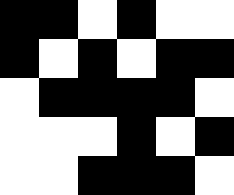[["black", "black", "white", "black", "white", "white"], ["black", "white", "black", "white", "black", "black"], ["white", "black", "black", "black", "black", "white"], ["white", "white", "white", "black", "white", "black"], ["white", "white", "black", "black", "black", "white"]]